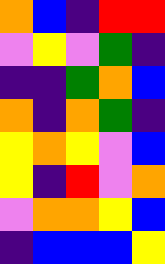[["orange", "blue", "indigo", "red", "red"], ["violet", "yellow", "violet", "green", "indigo"], ["indigo", "indigo", "green", "orange", "blue"], ["orange", "indigo", "orange", "green", "indigo"], ["yellow", "orange", "yellow", "violet", "blue"], ["yellow", "indigo", "red", "violet", "orange"], ["violet", "orange", "orange", "yellow", "blue"], ["indigo", "blue", "blue", "blue", "yellow"]]